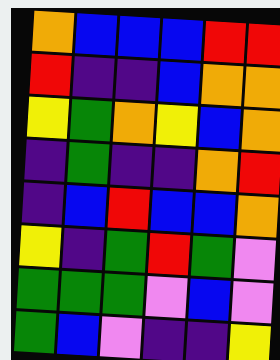[["orange", "blue", "blue", "blue", "red", "red"], ["red", "indigo", "indigo", "blue", "orange", "orange"], ["yellow", "green", "orange", "yellow", "blue", "orange"], ["indigo", "green", "indigo", "indigo", "orange", "red"], ["indigo", "blue", "red", "blue", "blue", "orange"], ["yellow", "indigo", "green", "red", "green", "violet"], ["green", "green", "green", "violet", "blue", "violet"], ["green", "blue", "violet", "indigo", "indigo", "yellow"]]